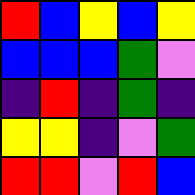[["red", "blue", "yellow", "blue", "yellow"], ["blue", "blue", "blue", "green", "violet"], ["indigo", "red", "indigo", "green", "indigo"], ["yellow", "yellow", "indigo", "violet", "green"], ["red", "red", "violet", "red", "blue"]]